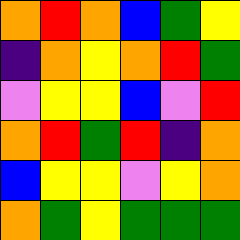[["orange", "red", "orange", "blue", "green", "yellow"], ["indigo", "orange", "yellow", "orange", "red", "green"], ["violet", "yellow", "yellow", "blue", "violet", "red"], ["orange", "red", "green", "red", "indigo", "orange"], ["blue", "yellow", "yellow", "violet", "yellow", "orange"], ["orange", "green", "yellow", "green", "green", "green"]]